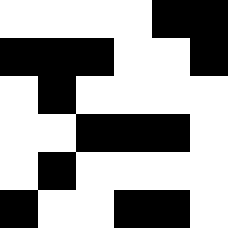[["white", "white", "white", "white", "black", "black"], ["black", "black", "black", "white", "white", "black"], ["white", "black", "white", "white", "white", "white"], ["white", "white", "black", "black", "black", "white"], ["white", "black", "white", "white", "white", "white"], ["black", "white", "white", "black", "black", "white"]]